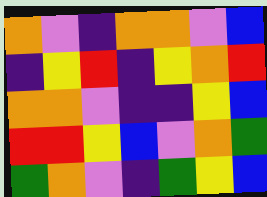[["orange", "violet", "indigo", "orange", "orange", "violet", "blue"], ["indigo", "yellow", "red", "indigo", "yellow", "orange", "red"], ["orange", "orange", "violet", "indigo", "indigo", "yellow", "blue"], ["red", "red", "yellow", "blue", "violet", "orange", "green"], ["green", "orange", "violet", "indigo", "green", "yellow", "blue"]]